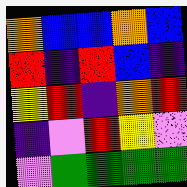[["orange", "blue", "blue", "orange", "blue"], ["red", "indigo", "red", "blue", "indigo"], ["yellow", "red", "indigo", "orange", "red"], ["indigo", "violet", "red", "yellow", "violet"], ["violet", "green", "green", "green", "green"]]